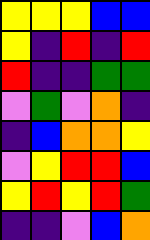[["yellow", "yellow", "yellow", "blue", "blue"], ["yellow", "indigo", "red", "indigo", "red"], ["red", "indigo", "indigo", "green", "green"], ["violet", "green", "violet", "orange", "indigo"], ["indigo", "blue", "orange", "orange", "yellow"], ["violet", "yellow", "red", "red", "blue"], ["yellow", "red", "yellow", "red", "green"], ["indigo", "indigo", "violet", "blue", "orange"]]